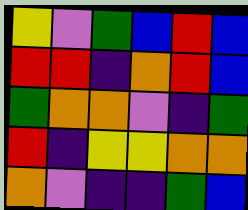[["yellow", "violet", "green", "blue", "red", "blue"], ["red", "red", "indigo", "orange", "red", "blue"], ["green", "orange", "orange", "violet", "indigo", "green"], ["red", "indigo", "yellow", "yellow", "orange", "orange"], ["orange", "violet", "indigo", "indigo", "green", "blue"]]